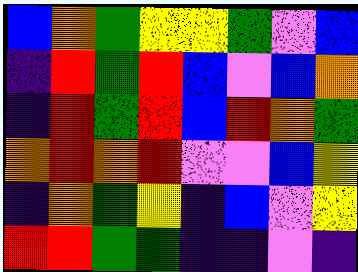[["blue", "orange", "green", "yellow", "yellow", "green", "violet", "blue"], ["indigo", "red", "green", "red", "blue", "violet", "blue", "orange"], ["indigo", "red", "green", "red", "blue", "red", "orange", "green"], ["orange", "red", "orange", "red", "violet", "violet", "blue", "yellow"], ["indigo", "orange", "green", "yellow", "indigo", "blue", "violet", "yellow"], ["red", "red", "green", "green", "indigo", "indigo", "violet", "indigo"]]